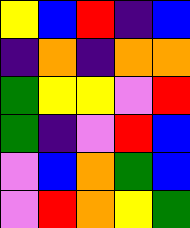[["yellow", "blue", "red", "indigo", "blue"], ["indigo", "orange", "indigo", "orange", "orange"], ["green", "yellow", "yellow", "violet", "red"], ["green", "indigo", "violet", "red", "blue"], ["violet", "blue", "orange", "green", "blue"], ["violet", "red", "orange", "yellow", "green"]]